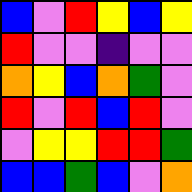[["blue", "violet", "red", "yellow", "blue", "yellow"], ["red", "violet", "violet", "indigo", "violet", "violet"], ["orange", "yellow", "blue", "orange", "green", "violet"], ["red", "violet", "red", "blue", "red", "violet"], ["violet", "yellow", "yellow", "red", "red", "green"], ["blue", "blue", "green", "blue", "violet", "orange"]]